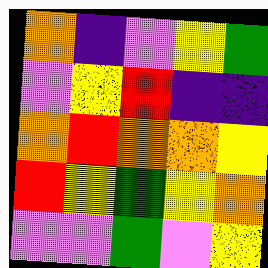[["orange", "indigo", "violet", "yellow", "green"], ["violet", "yellow", "red", "indigo", "indigo"], ["orange", "red", "orange", "orange", "yellow"], ["red", "yellow", "green", "yellow", "orange"], ["violet", "violet", "green", "violet", "yellow"]]